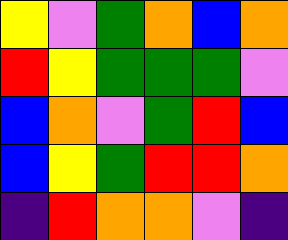[["yellow", "violet", "green", "orange", "blue", "orange"], ["red", "yellow", "green", "green", "green", "violet"], ["blue", "orange", "violet", "green", "red", "blue"], ["blue", "yellow", "green", "red", "red", "orange"], ["indigo", "red", "orange", "orange", "violet", "indigo"]]